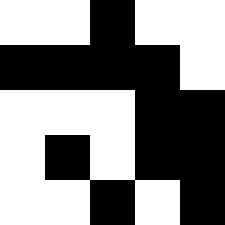[["white", "white", "black", "white", "white"], ["black", "black", "black", "black", "white"], ["white", "white", "white", "black", "black"], ["white", "black", "white", "black", "black"], ["white", "white", "black", "white", "black"]]